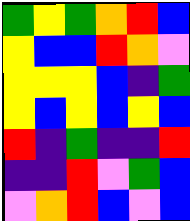[["green", "yellow", "green", "orange", "red", "blue"], ["yellow", "blue", "blue", "red", "orange", "violet"], ["yellow", "yellow", "yellow", "blue", "indigo", "green"], ["yellow", "blue", "yellow", "blue", "yellow", "blue"], ["red", "indigo", "green", "indigo", "indigo", "red"], ["indigo", "indigo", "red", "violet", "green", "blue"], ["violet", "orange", "red", "blue", "violet", "blue"]]